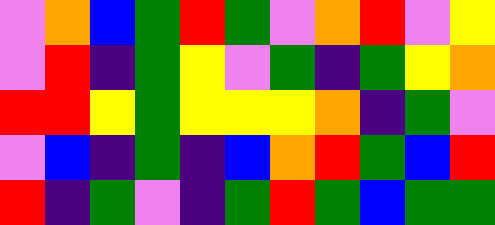[["violet", "orange", "blue", "green", "red", "green", "violet", "orange", "red", "violet", "yellow"], ["violet", "red", "indigo", "green", "yellow", "violet", "green", "indigo", "green", "yellow", "orange"], ["red", "red", "yellow", "green", "yellow", "yellow", "yellow", "orange", "indigo", "green", "violet"], ["violet", "blue", "indigo", "green", "indigo", "blue", "orange", "red", "green", "blue", "red"], ["red", "indigo", "green", "violet", "indigo", "green", "red", "green", "blue", "green", "green"]]